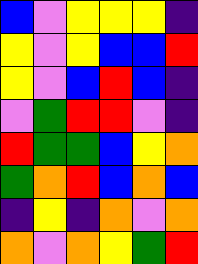[["blue", "violet", "yellow", "yellow", "yellow", "indigo"], ["yellow", "violet", "yellow", "blue", "blue", "red"], ["yellow", "violet", "blue", "red", "blue", "indigo"], ["violet", "green", "red", "red", "violet", "indigo"], ["red", "green", "green", "blue", "yellow", "orange"], ["green", "orange", "red", "blue", "orange", "blue"], ["indigo", "yellow", "indigo", "orange", "violet", "orange"], ["orange", "violet", "orange", "yellow", "green", "red"]]